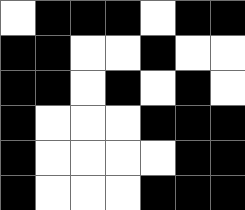[["white", "black", "black", "black", "white", "black", "black"], ["black", "black", "white", "white", "black", "white", "white"], ["black", "black", "white", "black", "white", "black", "white"], ["black", "white", "white", "white", "black", "black", "black"], ["black", "white", "white", "white", "white", "black", "black"], ["black", "white", "white", "white", "black", "black", "black"]]